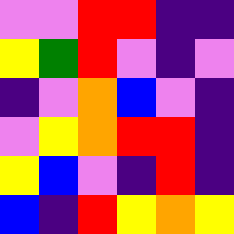[["violet", "violet", "red", "red", "indigo", "indigo"], ["yellow", "green", "red", "violet", "indigo", "violet"], ["indigo", "violet", "orange", "blue", "violet", "indigo"], ["violet", "yellow", "orange", "red", "red", "indigo"], ["yellow", "blue", "violet", "indigo", "red", "indigo"], ["blue", "indigo", "red", "yellow", "orange", "yellow"]]